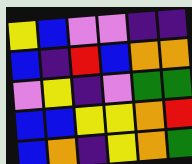[["yellow", "blue", "violet", "violet", "indigo", "indigo"], ["blue", "indigo", "red", "blue", "orange", "orange"], ["violet", "yellow", "indigo", "violet", "green", "green"], ["blue", "blue", "yellow", "yellow", "orange", "red"], ["blue", "orange", "indigo", "yellow", "orange", "green"]]